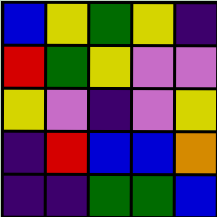[["blue", "yellow", "green", "yellow", "indigo"], ["red", "green", "yellow", "violet", "violet"], ["yellow", "violet", "indigo", "violet", "yellow"], ["indigo", "red", "blue", "blue", "orange"], ["indigo", "indigo", "green", "green", "blue"]]